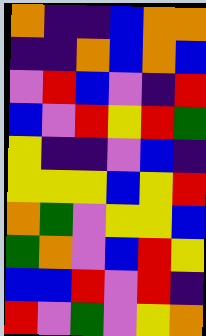[["orange", "indigo", "indigo", "blue", "orange", "orange"], ["indigo", "indigo", "orange", "blue", "orange", "blue"], ["violet", "red", "blue", "violet", "indigo", "red"], ["blue", "violet", "red", "yellow", "red", "green"], ["yellow", "indigo", "indigo", "violet", "blue", "indigo"], ["yellow", "yellow", "yellow", "blue", "yellow", "red"], ["orange", "green", "violet", "yellow", "yellow", "blue"], ["green", "orange", "violet", "blue", "red", "yellow"], ["blue", "blue", "red", "violet", "red", "indigo"], ["red", "violet", "green", "violet", "yellow", "orange"]]